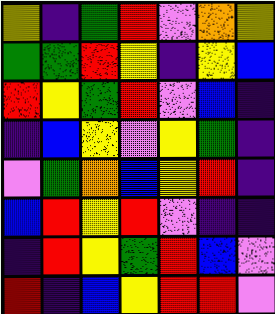[["yellow", "indigo", "green", "red", "violet", "orange", "yellow"], ["green", "green", "red", "yellow", "indigo", "yellow", "blue"], ["red", "yellow", "green", "red", "violet", "blue", "indigo"], ["indigo", "blue", "yellow", "violet", "yellow", "green", "indigo"], ["violet", "green", "orange", "blue", "yellow", "red", "indigo"], ["blue", "red", "yellow", "red", "violet", "indigo", "indigo"], ["indigo", "red", "yellow", "green", "red", "blue", "violet"], ["red", "indigo", "blue", "yellow", "red", "red", "violet"]]